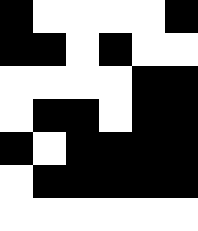[["black", "white", "white", "white", "white", "black"], ["black", "black", "white", "black", "white", "white"], ["white", "white", "white", "white", "black", "black"], ["white", "black", "black", "white", "black", "black"], ["black", "white", "black", "black", "black", "black"], ["white", "black", "black", "black", "black", "black"], ["white", "white", "white", "white", "white", "white"]]